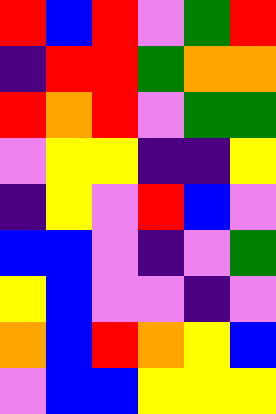[["red", "blue", "red", "violet", "green", "red"], ["indigo", "red", "red", "green", "orange", "orange"], ["red", "orange", "red", "violet", "green", "green"], ["violet", "yellow", "yellow", "indigo", "indigo", "yellow"], ["indigo", "yellow", "violet", "red", "blue", "violet"], ["blue", "blue", "violet", "indigo", "violet", "green"], ["yellow", "blue", "violet", "violet", "indigo", "violet"], ["orange", "blue", "red", "orange", "yellow", "blue"], ["violet", "blue", "blue", "yellow", "yellow", "yellow"]]